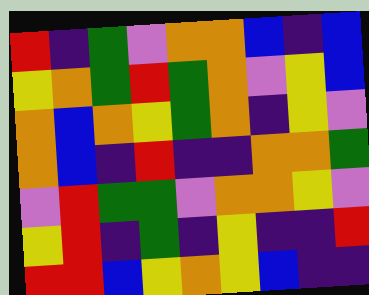[["red", "indigo", "green", "violet", "orange", "orange", "blue", "indigo", "blue"], ["yellow", "orange", "green", "red", "green", "orange", "violet", "yellow", "blue"], ["orange", "blue", "orange", "yellow", "green", "orange", "indigo", "yellow", "violet"], ["orange", "blue", "indigo", "red", "indigo", "indigo", "orange", "orange", "green"], ["violet", "red", "green", "green", "violet", "orange", "orange", "yellow", "violet"], ["yellow", "red", "indigo", "green", "indigo", "yellow", "indigo", "indigo", "red"], ["red", "red", "blue", "yellow", "orange", "yellow", "blue", "indigo", "indigo"]]